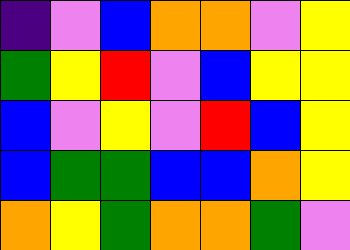[["indigo", "violet", "blue", "orange", "orange", "violet", "yellow"], ["green", "yellow", "red", "violet", "blue", "yellow", "yellow"], ["blue", "violet", "yellow", "violet", "red", "blue", "yellow"], ["blue", "green", "green", "blue", "blue", "orange", "yellow"], ["orange", "yellow", "green", "orange", "orange", "green", "violet"]]